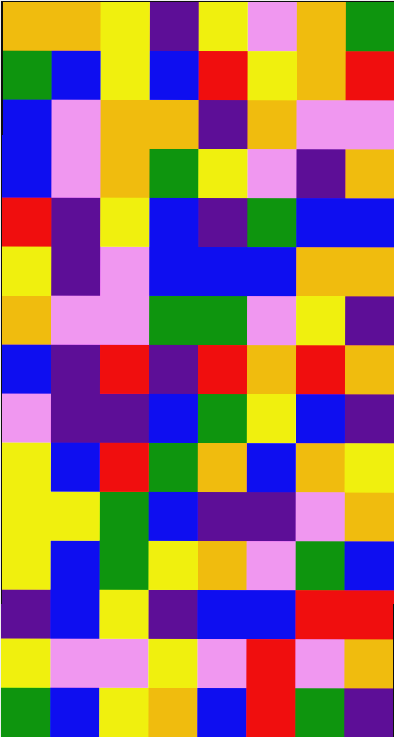[["orange", "orange", "yellow", "indigo", "yellow", "violet", "orange", "green"], ["green", "blue", "yellow", "blue", "red", "yellow", "orange", "red"], ["blue", "violet", "orange", "orange", "indigo", "orange", "violet", "violet"], ["blue", "violet", "orange", "green", "yellow", "violet", "indigo", "orange"], ["red", "indigo", "yellow", "blue", "indigo", "green", "blue", "blue"], ["yellow", "indigo", "violet", "blue", "blue", "blue", "orange", "orange"], ["orange", "violet", "violet", "green", "green", "violet", "yellow", "indigo"], ["blue", "indigo", "red", "indigo", "red", "orange", "red", "orange"], ["violet", "indigo", "indigo", "blue", "green", "yellow", "blue", "indigo"], ["yellow", "blue", "red", "green", "orange", "blue", "orange", "yellow"], ["yellow", "yellow", "green", "blue", "indigo", "indigo", "violet", "orange"], ["yellow", "blue", "green", "yellow", "orange", "violet", "green", "blue"], ["indigo", "blue", "yellow", "indigo", "blue", "blue", "red", "red"], ["yellow", "violet", "violet", "yellow", "violet", "red", "violet", "orange"], ["green", "blue", "yellow", "orange", "blue", "red", "green", "indigo"]]